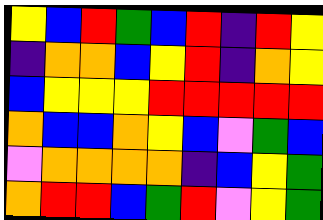[["yellow", "blue", "red", "green", "blue", "red", "indigo", "red", "yellow"], ["indigo", "orange", "orange", "blue", "yellow", "red", "indigo", "orange", "yellow"], ["blue", "yellow", "yellow", "yellow", "red", "red", "red", "red", "red"], ["orange", "blue", "blue", "orange", "yellow", "blue", "violet", "green", "blue"], ["violet", "orange", "orange", "orange", "orange", "indigo", "blue", "yellow", "green"], ["orange", "red", "red", "blue", "green", "red", "violet", "yellow", "green"]]